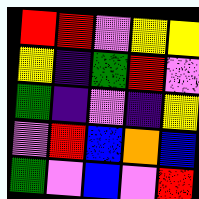[["red", "red", "violet", "yellow", "yellow"], ["yellow", "indigo", "green", "red", "violet"], ["green", "indigo", "violet", "indigo", "yellow"], ["violet", "red", "blue", "orange", "blue"], ["green", "violet", "blue", "violet", "red"]]